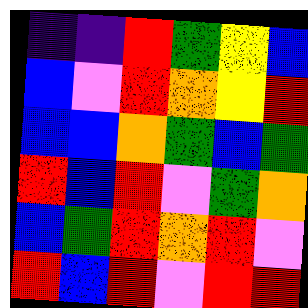[["indigo", "indigo", "red", "green", "yellow", "blue"], ["blue", "violet", "red", "orange", "yellow", "red"], ["blue", "blue", "orange", "green", "blue", "green"], ["red", "blue", "red", "violet", "green", "orange"], ["blue", "green", "red", "orange", "red", "violet"], ["red", "blue", "red", "violet", "red", "red"]]